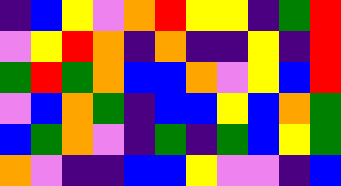[["indigo", "blue", "yellow", "violet", "orange", "red", "yellow", "yellow", "indigo", "green", "red"], ["violet", "yellow", "red", "orange", "indigo", "orange", "indigo", "indigo", "yellow", "indigo", "red"], ["green", "red", "green", "orange", "blue", "blue", "orange", "violet", "yellow", "blue", "red"], ["violet", "blue", "orange", "green", "indigo", "blue", "blue", "yellow", "blue", "orange", "green"], ["blue", "green", "orange", "violet", "indigo", "green", "indigo", "green", "blue", "yellow", "green"], ["orange", "violet", "indigo", "indigo", "blue", "blue", "yellow", "violet", "violet", "indigo", "blue"]]